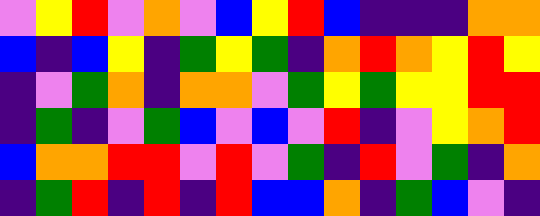[["violet", "yellow", "red", "violet", "orange", "violet", "blue", "yellow", "red", "blue", "indigo", "indigo", "indigo", "orange", "orange"], ["blue", "indigo", "blue", "yellow", "indigo", "green", "yellow", "green", "indigo", "orange", "red", "orange", "yellow", "red", "yellow"], ["indigo", "violet", "green", "orange", "indigo", "orange", "orange", "violet", "green", "yellow", "green", "yellow", "yellow", "red", "red"], ["indigo", "green", "indigo", "violet", "green", "blue", "violet", "blue", "violet", "red", "indigo", "violet", "yellow", "orange", "red"], ["blue", "orange", "orange", "red", "red", "violet", "red", "violet", "green", "indigo", "red", "violet", "green", "indigo", "orange"], ["indigo", "green", "red", "indigo", "red", "indigo", "red", "blue", "blue", "orange", "indigo", "green", "blue", "violet", "indigo"]]